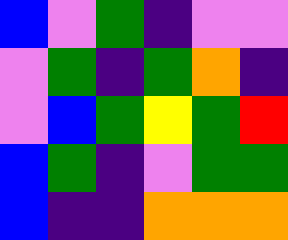[["blue", "violet", "green", "indigo", "violet", "violet"], ["violet", "green", "indigo", "green", "orange", "indigo"], ["violet", "blue", "green", "yellow", "green", "red"], ["blue", "green", "indigo", "violet", "green", "green"], ["blue", "indigo", "indigo", "orange", "orange", "orange"]]